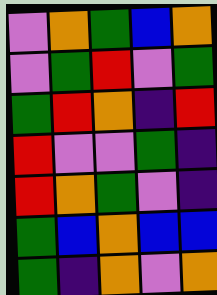[["violet", "orange", "green", "blue", "orange"], ["violet", "green", "red", "violet", "green"], ["green", "red", "orange", "indigo", "red"], ["red", "violet", "violet", "green", "indigo"], ["red", "orange", "green", "violet", "indigo"], ["green", "blue", "orange", "blue", "blue"], ["green", "indigo", "orange", "violet", "orange"]]